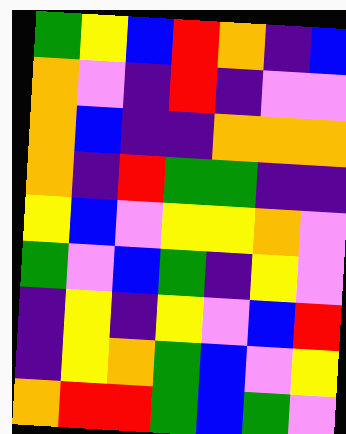[["green", "yellow", "blue", "red", "orange", "indigo", "blue"], ["orange", "violet", "indigo", "red", "indigo", "violet", "violet"], ["orange", "blue", "indigo", "indigo", "orange", "orange", "orange"], ["orange", "indigo", "red", "green", "green", "indigo", "indigo"], ["yellow", "blue", "violet", "yellow", "yellow", "orange", "violet"], ["green", "violet", "blue", "green", "indigo", "yellow", "violet"], ["indigo", "yellow", "indigo", "yellow", "violet", "blue", "red"], ["indigo", "yellow", "orange", "green", "blue", "violet", "yellow"], ["orange", "red", "red", "green", "blue", "green", "violet"]]